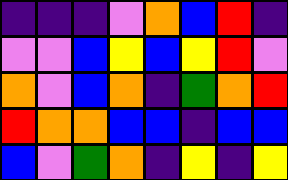[["indigo", "indigo", "indigo", "violet", "orange", "blue", "red", "indigo"], ["violet", "violet", "blue", "yellow", "blue", "yellow", "red", "violet"], ["orange", "violet", "blue", "orange", "indigo", "green", "orange", "red"], ["red", "orange", "orange", "blue", "blue", "indigo", "blue", "blue"], ["blue", "violet", "green", "orange", "indigo", "yellow", "indigo", "yellow"]]